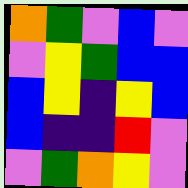[["orange", "green", "violet", "blue", "violet"], ["violet", "yellow", "green", "blue", "blue"], ["blue", "yellow", "indigo", "yellow", "blue"], ["blue", "indigo", "indigo", "red", "violet"], ["violet", "green", "orange", "yellow", "violet"]]